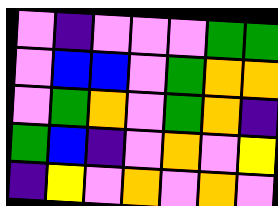[["violet", "indigo", "violet", "violet", "violet", "green", "green"], ["violet", "blue", "blue", "violet", "green", "orange", "orange"], ["violet", "green", "orange", "violet", "green", "orange", "indigo"], ["green", "blue", "indigo", "violet", "orange", "violet", "yellow"], ["indigo", "yellow", "violet", "orange", "violet", "orange", "violet"]]